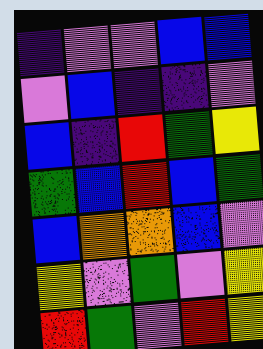[["indigo", "violet", "violet", "blue", "blue"], ["violet", "blue", "indigo", "indigo", "violet"], ["blue", "indigo", "red", "green", "yellow"], ["green", "blue", "red", "blue", "green"], ["blue", "orange", "orange", "blue", "violet"], ["yellow", "violet", "green", "violet", "yellow"], ["red", "green", "violet", "red", "yellow"]]